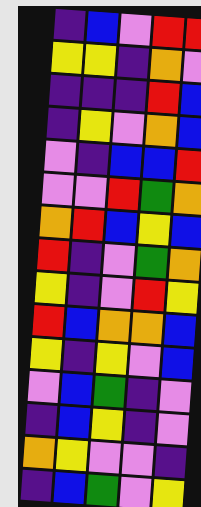[["indigo", "blue", "violet", "red", "red"], ["yellow", "yellow", "indigo", "orange", "violet"], ["indigo", "indigo", "indigo", "red", "blue"], ["indigo", "yellow", "violet", "orange", "blue"], ["violet", "indigo", "blue", "blue", "red"], ["violet", "violet", "red", "green", "orange"], ["orange", "red", "blue", "yellow", "blue"], ["red", "indigo", "violet", "green", "orange"], ["yellow", "indigo", "violet", "red", "yellow"], ["red", "blue", "orange", "orange", "blue"], ["yellow", "indigo", "yellow", "violet", "blue"], ["violet", "blue", "green", "indigo", "violet"], ["indigo", "blue", "yellow", "indigo", "violet"], ["orange", "yellow", "violet", "violet", "indigo"], ["indigo", "blue", "green", "violet", "yellow"]]